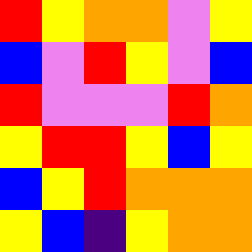[["red", "yellow", "orange", "orange", "violet", "yellow"], ["blue", "violet", "red", "yellow", "violet", "blue"], ["red", "violet", "violet", "violet", "red", "orange"], ["yellow", "red", "red", "yellow", "blue", "yellow"], ["blue", "yellow", "red", "orange", "orange", "orange"], ["yellow", "blue", "indigo", "yellow", "orange", "orange"]]